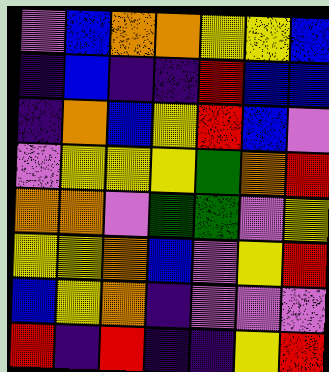[["violet", "blue", "orange", "orange", "yellow", "yellow", "blue"], ["indigo", "blue", "indigo", "indigo", "red", "blue", "blue"], ["indigo", "orange", "blue", "yellow", "red", "blue", "violet"], ["violet", "yellow", "yellow", "yellow", "green", "orange", "red"], ["orange", "orange", "violet", "green", "green", "violet", "yellow"], ["yellow", "yellow", "orange", "blue", "violet", "yellow", "red"], ["blue", "yellow", "orange", "indigo", "violet", "violet", "violet"], ["red", "indigo", "red", "indigo", "indigo", "yellow", "red"]]